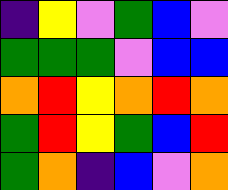[["indigo", "yellow", "violet", "green", "blue", "violet"], ["green", "green", "green", "violet", "blue", "blue"], ["orange", "red", "yellow", "orange", "red", "orange"], ["green", "red", "yellow", "green", "blue", "red"], ["green", "orange", "indigo", "blue", "violet", "orange"]]